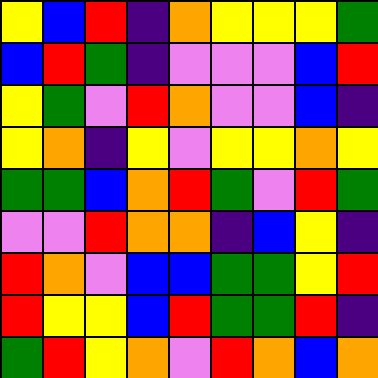[["yellow", "blue", "red", "indigo", "orange", "yellow", "yellow", "yellow", "green"], ["blue", "red", "green", "indigo", "violet", "violet", "violet", "blue", "red"], ["yellow", "green", "violet", "red", "orange", "violet", "violet", "blue", "indigo"], ["yellow", "orange", "indigo", "yellow", "violet", "yellow", "yellow", "orange", "yellow"], ["green", "green", "blue", "orange", "red", "green", "violet", "red", "green"], ["violet", "violet", "red", "orange", "orange", "indigo", "blue", "yellow", "indigo"], ["red", "orange", "violet", "blue", "blue", "green", "green", "yellow", "red"], ["red", "yellow", "yellow", "blue", "red", "green", "green", "red", "indigo"], ["green", "red", "yellow", "orange", "violet", "red", "orange", "blue", "orange"]]